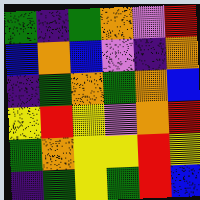[["green", "indigo", "green", "orange", "violet", "red"], ["blue", "orange", "blue", "violet", "indigo", "orange"], ["indigo", "green", "orange", "green", "orange", "blue"], ["yellow", "red", "yellow", "violet", "orange", "red"], ["green", "orange", "yellow", "yellow", "red", "yellow"], ["indigo", "green", "yellow", "green", "red", "blue"]]